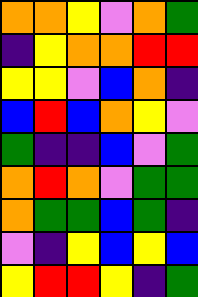[["orange", "orange", "yellow", "violet", "orange", "green"], ["indigo", "yellow", "orange", "orange", "red", "red"], ["yellow", "yellow", "violet", "blue", "orange", "indigo"], ["blue", "red", "blue", "orange", "yellow", "violet"], ["green", "indigo", "indigo", "blue", "violet", "green"], ["orange", "red", "orange", "violet", "green", "green"], ["orange", "green", "green", "blue", "green", "indigo"], ["violet", "indigo", "yellow", "blue", "yellow", "blue"], ["yellow", "red", "red", "yellow", "indigo", "green"]]